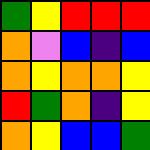[["green", "yellow", "red", "red", "red"], ["orange", "violet", "blue", "indigo", "blue"], ["orange", "yellow", "orange", "orange", "yellow"], ["red", "green", "orange", "indigo", "yellow"], ["orange", "yellow", "blue", "blue", "green"]]